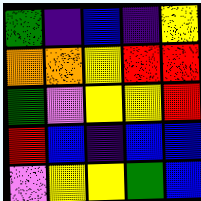[["green", "indigo", "blue", "indigo", "yellow"], ["orange", "orange", "yellow", "red", "red"], ["green", "violet", "yellow", "yellow", "red"], ["red", "blue", "indigo", "blue", "blue"], ["violet", "yellow", "yellow", "green", "blue"]]